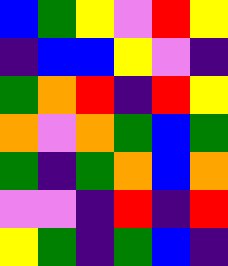[["blue", "green", "yellow", "violet", "red", "yellow"], ["indigo", "blue", "blue", "yellow", "violet", "indigo"], ["green", "orange", "red", "indigo", "red", "yellow"], ["orange", "violet", "orange", "green", "blue", "green"], ["green", "indigo", "green", "orange", "blue", "orange"], ["violet", "violet", "indigo", "red", "indigo", "red"], ["yellow", "green", "indigo", "green", "blue", "indigo"]]